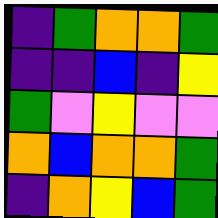[["indigo", "green", "orange", "orange", "green"], ["indigo", "indigo", "blue", "indigo", "yellow"], ["green", "violet", "yellow", "violet", "violet"], ["orange", "blue", "orange", "orange", "green"], ["indigo", "orange", "yellow", "blue", "green"]]